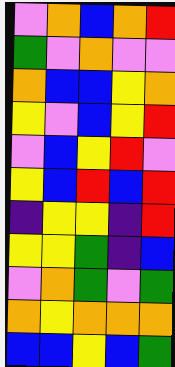[["violet", "orange", "blue", "orange", "red"], ["green", "violet", "orange", "violet", "violet"], ["orange", "blue", "blue", "yellow", "orange"], ["yellow", "violet", "blue", "yellow", "red"], ["violet", "blue", "yellow", "red", "violet"], ["yellow", "blue", "red", "blue", "red"], ["indigo", "yellow", "yellow", "indigo", "red"], ["yellow", "yellow", "green", "indigo", "blue"], ["violet", "orange", "green", "violet", "green"], ["orange", "yellow", "orange", "orange", "orange"], ["blue", "blue", "yellow", "blue", "green"]]